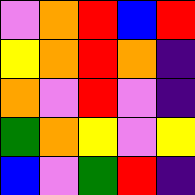[["violet", "orange", "red", "blue", "red"], ["yellow", "orange", "red", "orange", "indigo"], ["orange", "violet", "red", "violet", "indigo"], ["green", "orange", "yellow", "violet", "yellow"], ["blue", "violet", "green", "red", "indigo"]]